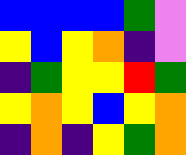[["blue", "blue", "blue", "blue", "green", "violet"], ["yellow", "blue", "yellow", "orange", "indigo", "violet"], ["indigo", "green", "yellow", "yellow", "red", "green"], ["yellow", "orange", "yellow", "blue", "yellow", "orange"], ["indigo", "orange", "indigo", "yellow", "green", "orange"]]